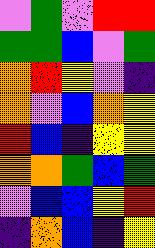[["violet", "green", "violet", "red", "red"], ["green", "green", "blue", "violet", "green"], ["orange", "red", "yellow", "violet", "indigo"], ["orange", "violet", "blue", "orange", "yellow"], ["red", "blue", "indigo", "yellow", "yellow"], ["orange", "orange", "green", "blue", "green"], ["violet", "blue", "blue", "yellow", "red"], ["indigo", "orange", "blue", "indigo", "yellow"]]